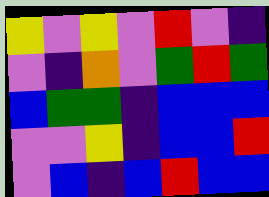[["yellow", "violet", "yellow", "violet", "red", "violet", "indigo"], ["violet", "indigo", "orange", "violet", "green", "red", "green"], ["blue", "green", "green", "indigo", "blue", "blue", "blue"], ["violet", "violet", "yellow", "indigo", "blue", "blue", "red"], ["violet", "blue", "indigo", "blue", "red", "blue", "blue"]]